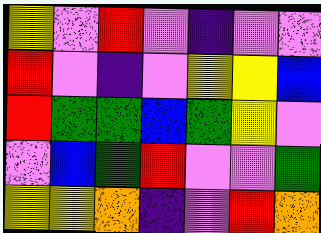[["yellow", "violet", "red", "violet", "indigo", "violet", "violet"], ["red", "violet", "indigo", "violet", "yellow", "yellow", "blue"], ["red", "green", "green", "blue", "green", "yellow", "violet"], ["violet", "blue", "green", "red", "violet", "violet", "green"], ["yellow", "yellow", "orange", "indigo", "violet", "red", "orange"]]